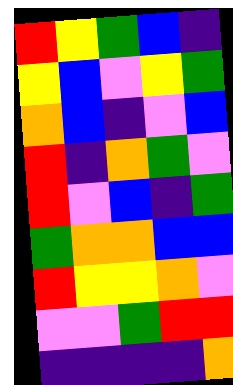[["red", "yellow", "green", "blue", "indigo"], ["yellow", "blue", "violet", "yellow", "green"], ["orange", "blue", "indigo", "violet", "blue"], ["red", "indigo", "orange", "green", "violet"], ["red", "violet", "blue", "indigo", "green"], ["green", "orange", "orange", "blue", "blue"], ["red", "yellow", "yellow", "orange", "violet"], ["violet", "violet", "green", "red", "red"], ["indigo", "indigo", "indigo", "indigo", "orange"]]